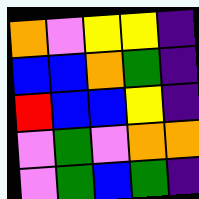[["orange", "violet", "yellow", "yellow", "indigo"], ["blue", "blue", "orange", "green", "indigo"], ["red", "blue", "blue", "yellow", "indigo"], ["violet", "green", "violet", "orange", "orange"], ["violet", "green", "blue", "green", "indigo"]]